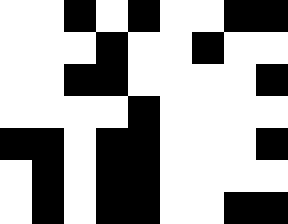[["white", "white", "black", "white", "black", "white", "white", "black", "black"], ["white", "white", "white", "black", "white", "white", "black", "white", "white"], ["white", "white", "black", "black", "white", "white", "white", "white", "black"], ["white", "white", "white", "white", "black", "white", "white", "white", "white"], ["black", "black", "white", "black", "black", "white", "white", "white", "black"], ["white", "black", "white", "black", "black", "white", "white", "white", "white"], ["white", "black", "white", "black", "black", "white", "white", "black", "black"]]